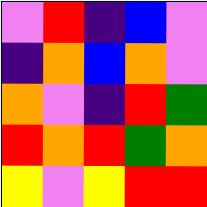[["violet", "red", "indigo", "blue", "violet"], ["indigo", "orange", "blue", "orange", "violet"], ["orange", "violet", "indigo", "red", "green"], ["red", "orange", "red", "green", "orange"], ["yellow", "violet", "yellow", "red", "red"]]